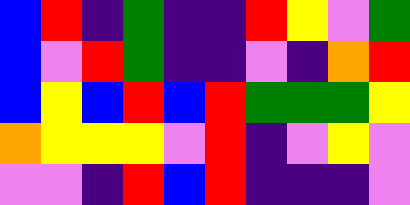[["blue", "red", "indigo", "green", "indigo", "indigo", "red", "yellow", "violet", "green"], ["blue", "violet", "red", "green", "indigo", "indigo", "violet", "indigo", "orange", "red"], ["blue", "yellow", "blue", "red", "blue", "red", "green", "green", "green", "yellow"], ["orange", "yellow", "yellow", "yellow", "violet", "red", "indigo", "violet", "yellow", "violet"], ["violet", "violet", "indigo", "red", "blue", "red", "indigo", "indigo", "indigo", "violet"]]